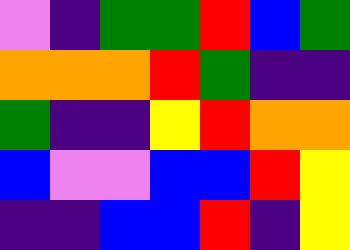[["violet", "indigo", "green", "green", "red", "blue", "green"], ["orange", "orange", "orange", "red", "green", "indigo", "indigo"], ["green", "indigo", "indigo", "yellow", "red", "orange", "orange"], ["blue", "violet", "violet", "blue", "blue", "red", "yellow"], ["indigo", "indigo", "blue", "blue", "red", "indigo", "yellow"]]